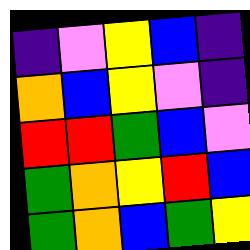[["indigo", "violet", "yellow", "blue", "indigo"], ["orange", "blue", "yellow", "violet", "indigo"], ["red", "red", "green", "blue", "violet"], ["green", "orange", "yellow", "red", "blue"], ["green", "orange", "blue", "green", "yellow"]]